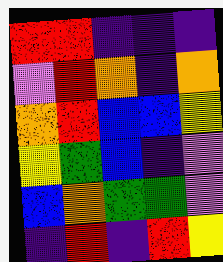[["red", "red", "indigo", "indigo", "indigo"], ["violet", "red", "orange", "indigo", "orange"], ["orange", "red", "blue", "blue", "yellow"], ["yellow", "green", "blue", "indigo", "violet"], ["blue", "orange", "green", "green", "violet"], ["indigo", "red", "indigo", "red", "yellow"]]